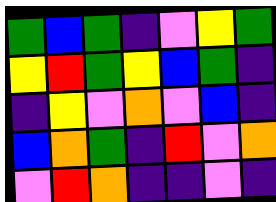[["green", "blue", "green", "indigo", "violet", "yellow", "green"], ["yellow", "red", "green", "yellow", "blue", "green", "indigo"], ["indigo", "yellow", "violet", "orange", "violet", "blue", "indigo"], ["blue", "orange", "green", "indigo", "red", "violet", "orange"], ["violet", "red", "orange", "indigo", "indigo", "violet", "indigo"]]